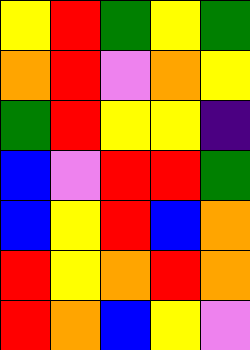[["yellow", "red", "green", "yellow", "green"], ["orange", "red", "violet", "orange", "yellow"], ["green", "red", "yellow", "yellow", "indigo"], ["blue", "violet", "red", "red", "green"], ["blue", "yellow", "red", "blue", "orange"], ["red", "yellow", "orange", "red", "orange"], ["red", "orange", "blue", "yellow", "violet"]]